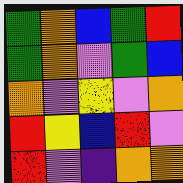[["green", "orange", "blue", "green", "red"], ["green", "orange", "violet", "green", "blue"], ["orange", "violet", "yellow", "violet", "orange"], ["red", "yellow", "blue", "red", "violet"], ["red", "violet", "indigo", "orange", "orange"]]